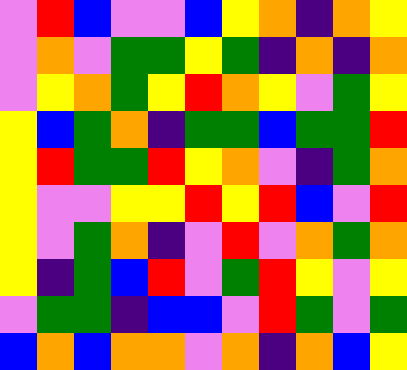[["violet", "red", "blue", "violet", "violet", "blue", "yellow", "orange", "indigo", "orange", "yellow"], ["violet", "orange", "violet", "green", "green", "yellow", "green", "indigo", "orange", "indigo", "orange"], ["violet", "yellow", "orange", "green", "yellow", "red", "orange", "yellow", "violet", "green", "yellow"], ["yellow", "blue", "green", "orange", "indigo", "green", "green", "blue", "green", "green", "red"], ["yellow", "red", "green", "green", "red", "yellow", "orange", "violet", "indigo", "green", "orange"], ["yellow", "violet", "violet", "yellow", "yellow", "red", "yellow", "red", "blue", "violet", "red"], ["yellow", "violet", "green", "orange", "indigo", "violet", "red", "violet", "orange", "green", "orange"], ["yellow", "indigo", "green", "blue", "red", "violet", "green", "red", "yellow", "violet", "yellow"], ["violet", "green", "green", "indigo", "blue", "blue", "violet", "red", "green", "violet", "green"], ["blue", "orange", "blue", "orange", "orange", "violet", "orange", "indigo", "orange", "blue", "yellow"]]